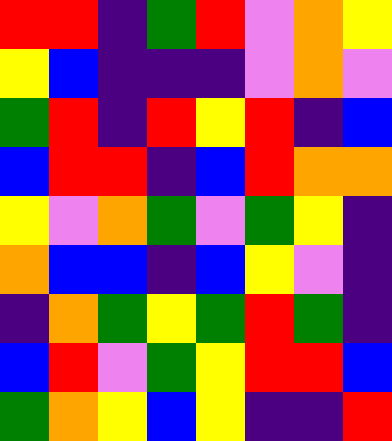[["red", "red", "indigo", "green", "red", "violet", "orange", "yellow"], ["yellow", "blue", "indigo", "indigo", "indigo", "violet", "orange", "violet"], ["green", "red", "indigo", "red", "yellow", "red", "indigo", "blue"], ["blue", "red", "red", "indigo", "blue", "red", "orange", "orange"], ["yellow", "violet", "orange", "green", "violet", "green", "yellow", "indigo"], ["orange", "blue", "blue", "indigo", "blue", "yellow", "violet", "indigo"], ["indigo", "orange", "green", "yellow", "green", "red", "green", "indigo"], ["blue", "red", "violet", "green", "yellow", "red", "red", "blue"], ["green", "orange", "yellow", "blue", "yellow", "indigo", "indigo", "red"]]